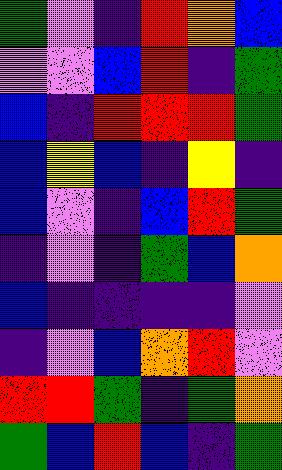[["green", "violet", "indigo", "red", "orange", "blue"], ["violet", "violet", "blue", "red", "indigo", "green"], ["blue", "indigo", "red", "red", "red", "green"], ["blue", "yellow", "blue", "indigo", "yellow", "indigo"], ["blue", "violet", "indigo", "blue", "red", "green"], ["indigo", "violet", "indigo", "green", "blue", "orange"], ["blue", "indigo", "indigo", "indigo", "indigo", "violet"], ["indigo", "violet", "blue", "orange", "red", "violet"], ["red", "red", "green", "indigo", "green", "orange"], ["green", "blue", "red", "blue", "indigo", "green"]]